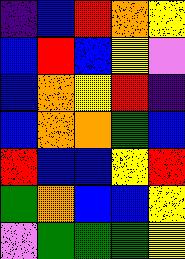[["indigo", "blue", "red", "orange", "yellow"], ["blue", "red", "blue", "yellow", "violet"], ["blue", "orange", "yellow", "red", "indigo"], ["blue", "orange", "orange", "green", "blue"], ["red", "blue", "blue", "yellow", "red"], ["green", "orange", "blue", "blue", "yellow"], ["violet", "green", "green", "green", "yellow"]]